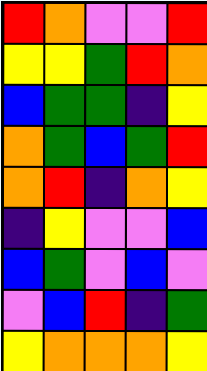[["red", "orange", "violet", "violet", "red"], ["yellow", "yellow", "green", "red", "orange"], ["blue", "green", "green", "indigo", "yellow"], ["orange", "green", "blue", "green", "red"], ["orange", "red", "indigo", "orange", "yellow"], ["indigo", "yellow", "violet", "violet", "blue"], ["blue", "green", "violet", "blue", "violet"], ["violet", "blue", "red", "indigo", "green"], ["yellow", "orange", "orange", "orange", "yellow"]]